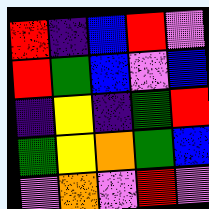[["red", "indigo", "blue", "red", "violet"], ["red", "green", "blue", "violet", "blue"], ["indigo", "yellow", "indigo", "green", "red"], ["green", "yellow", "orange", "green", "blue"], ["violet", "orange", "violet", "red", "violet"]]